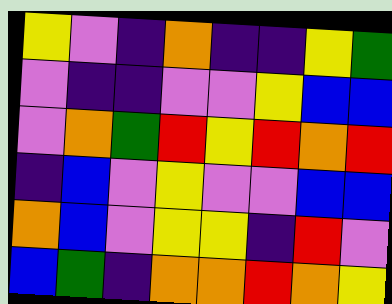[["yellow", "violet", "indigo", "orange", "indigo", "indigo", "yellow", "green"], ["violet", "indigo", "indigo", "violet", "violet", "yellow", "blue", "blue"], ["violet", "orange", "green", "red", "yellow", "red", "orange", "red"], ["indigo", "blue", "violet", "yellow", "violet", "violet", "blue", "blue"], ["orange", "blue", "violet", "yellow", "yellow", "indigo", "red", "violet"], ["blue", "green", "indigo", "orange", "orange", "red", "orange", "yellow"]]